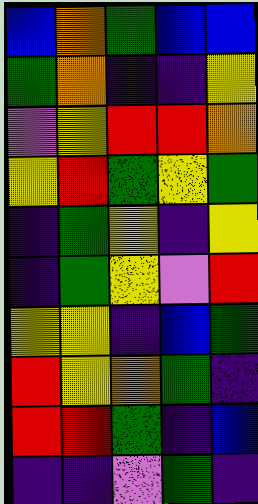[["blue", "orange", "green", "blue", "blue"], ["green", "orange", "indigo", "indigo", "yellow"], ["violet", "yellow", "red", "red", "orange"], ["yellow", "red", "green", "yellow", "green"], ["indigo", "green", "yellow", "indigo", "yellow"], ["indigo", "green", "yellow", "violet", "red"], ["yellow", "yellow", "indigo", "blue", "green"], ["red", "yellow", "orange", "green", "indigo"], ["red", "red", "green", "indigo", "blue"], ["indigo", "indigo", "violet", "green", "indigo"]]